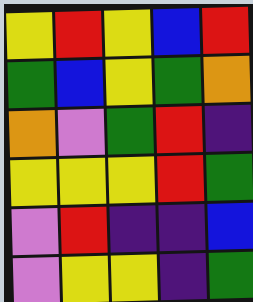[["yellow", "red", "yellow", "blue", "red"], ["green", "blue", "yellow", "green", "orange"], ["orange", "violet", "green", "red", "indigo"], ["yellow", "yellow", "yellow", "red", "green"], ["violet", "red", "indigo", "indigo", "blue"], ["violet", "yellow", "yellow", "indigo", "green"]]